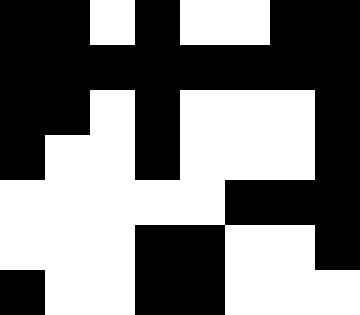[["black", "black", "white", "black", "white", "white", "black", "black"], ["black", "black", "black", "black", "black", "black", "black", "black"], ["black", "black", "white", "black", "white", "white", "white", "black"], ["black", "white", "white", "black", "white", "white", "white", "black"], ["white", "white", "white", "white", "white", "black", "black", "black"], ["white", "white", "white", "black", "black", "white", "white", "black"], ["black", "white", "white", "black", "black", "white", "white", "white"]]